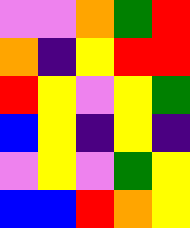[["violet", "violet", "orange", "green", "red"], ["orange", "indigo", "yellow", "red", "red"], ["red", "yellow", "violet", "yellow", "green"], ["blue", "yellow", "indigo", "yellow", "indigo"], ["violet", "yellow", "violet", "green", "yellow"], ["blue", "blue", "red", "orange", "yellow"]]